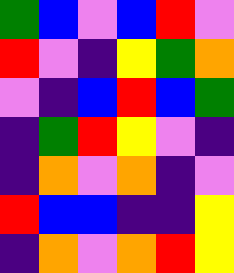[["green", "blue", "violet", "blue", "red", "violet"], ["red", "violet", "indigo", "yellow", "green", "orange"], ["violet", "indigo", "blue", "red", "blue", "green"], ["indigo", "green", "red", "yellow", "violet", "indigo"], ["indigo", "orange", "violet", "orange", "indigo", "violet"], ["red", "blue", "blue", "indigo", "indigo", "yellow"], ["indigo", "orange", "violet", "orange", "red", "yellow"]]